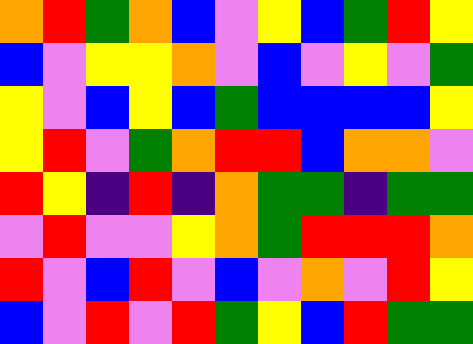[["orange", "red", "green", "orange", "blue", "violet", "yellow", "blue", "green", "red", "yellow"], ["blue", "violet", "yellow", "yellow", "orange", "violet", "blue", "violet", "yellow", "violet", "green"], ["yellow", "violet", "blue", "yellow", "blue", "green", "blue", "blue", "blue", "blue", "yellow"], ["yellow", "red", "violet", "green", "orange", "red", "red", "blue", "orange", "orange", "violet"], ["red", "yellow", "indigo", "red", "indigo", "orange", "green", "green", "indigo", "green", "green"], ["violet", "red", "violet", "violet", "yellow", "orange", "green", "red", "red", "red", "orange"], ["red", "violet", "blue", "red", "violet", "blue", "violet", "orange", "violet", "red", "yellow"], ["blue", "violet", "red", "violet", "red", "green", "yellow", "blue", "red", "green", "green"]]